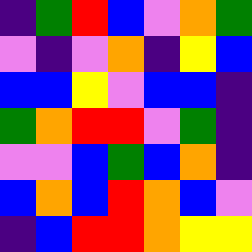[["indigo", "green", "red", "blue", "violet", "orange", "green"], ["violet", "indigo", "violet", "orange", "indigo", "yellow", "blue"], ["blue", "blue", "yellow", "violet", "blue", "blue", "indigo"], ["green", "orange", "red", "red", "violet", "green", "indigo"], ["violet", "violet", "blue", "green", "blue", "orange", "indigo"], ["blue", "orange", "blue", "red", "orange", "blue", "violet"], ["indigo", "blue", "red", "red", "orange", "yellow", "yellow"]]